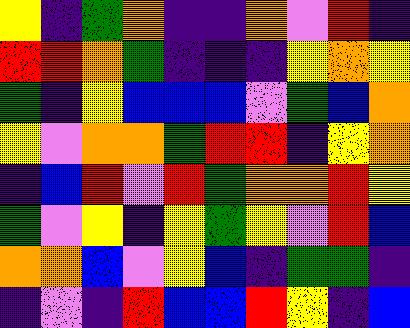[["yellow", "indigo", "green", "orange", "indigo", "indigo", "orange", "violet", "red", "indigo"], ["red", "red", "orange", "green", "indigo", "indigo", "indigo", "yellow", "orange", "yellow"], ["green", "indigo", "yellow", "blue", "blue", "blue", "violet", "green", "blue", "orange"], ["yellow", "violet", "orange", "orange", "green", "red", "red", "indigo", "yellow", "orange"], ["indigo", "blue", "red", "violet", "red", "green", "orange", "orange", "red", "yellow"], ["green", "violet", "yellow", "indigo", "yellow", "green", "yellow", "violet", "red", "blue"], ["orange", "orange", "blue", "violet", "yellow", "blue", "indigo", "green", "green", "indigo"], ["indigo", "violet", "indigo", "red", "blue", "blue", "red", "yellow", "indigo", "blue"]]